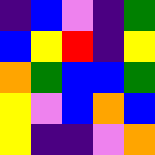[["indigo", "blue", "violet", "indigo", "green"], ["blue", "yellow", "red", "indigo", "yellow"], ["orange", "green", "blue", "blue", "green"], ["yellow", "violet", "blue", "orange", "blue"], ["yellow", "indigo", "indigo", "violet", "orange"]]